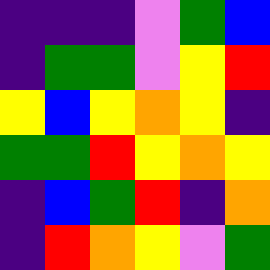[["indigo", "indigo", "indigo", "violet", "green", "blue"], ["indigo", "green", "green", "violet", "yellow", "red"], ["yellow", "blue", "yellow", "orange", "yellow", "indigo"], ["green", "green", "red", "yellow", "orange", "yellow"], ["indigo", "blue", "green", "red", "indigo", "orange"], ["indigo", "red", "orange", "yellow", "violet", "green"]]